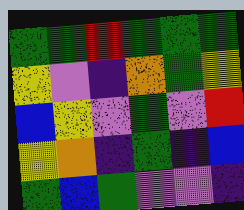[["green", "green", "red", "green", "green", "green"], ["yellow", "violet", "indigo", "orange", "green", "yellow"], ["blue", "yellow", "violet", "green", "violet", "red"], ["yellow", "orange", "indigo", "green", "indigo", "blue"], ["green", "blue", "green", "violet", "violet", "indigo"]]